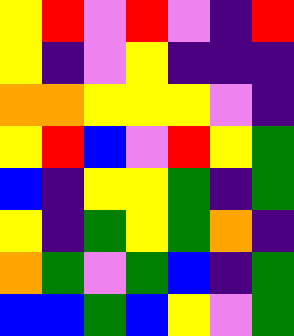[["yellow", "red", "violet", "red", "violet", "indigo", "red"], ["yellow", "indigo", "violet", "yellow", "indigo", "indigo", "indigo"], ["orange", "orange", "yellow", "yellow", "yellow", "violet", "indigo"], ["yellow", "red", "blue", "violet", "red", "yellow", "green"], ["blue", "indigo", "yellow", "yellow", "green", "indigo", "green"], ["yellow", "indigo", "green", "yellow", "green", "orange", "indigo"], ["orange", "green", "violet", "green", "blue", "indigo", "green"], ["blue", "blue", "green", "blue", "yellow", "violet", "green"]]